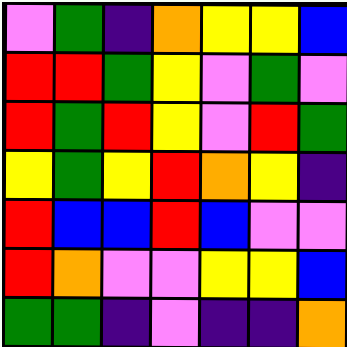[["violet", "green", "indigo", "orange", "yellow", "yellow", "blue"], ["red", "red", "green", "yellow", "violet", "green", "violet"], ["red", "green", "red", "yellow", "violet", "red", "green"], ["yellow", "green", "yellow", "red", "orange", "yellow", "indigo"], ["red", "blue", "blue", "red", "blue", "violet", "violet"], ["red", "orange", "violet", "violet", "yellow", "yellow", "blue"], ["green", "green", "indigo", "violet", "indigo", "indigo", "orange"]]